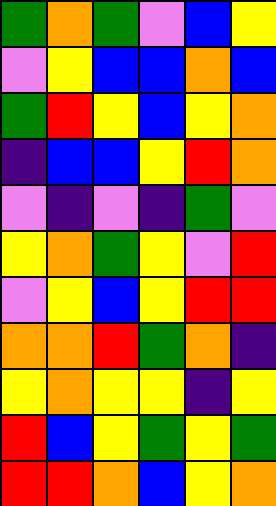[["green", "orange", "green", "violet", "blue", "yellow"], ["violet", "yellow", "blue", "blue", "orange", "blue"], ["green", "red", "yellow", "blue", "yellow", "orange"], ["indigo", "blue", "blue", "yellow", "red", "orange"], ["violet", "indigo", "violet", "indigo", "green", "violet"], ["yellow", "orange", "green", "yellow", "violet", "red"], ["violet", "yellow", "blue", "yellow", "red", "red"], ["orange", "orange", "red", "green", "orange", "indigo"], ["yellow", "orange", "yellow", "yellow", "indigo", "yellow"], ["red", "blue", "yellow", "green", "yellow", "green"], ["red", "red", "orange", "blue", "yellow", "orange"]]